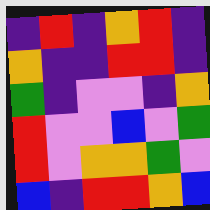[["indigo", "red", "indigo", "orange", "red", "indigo"], ["orange", "indigo", "indigo", "red", "red", "indigo"], ["green", "indigo", "violet", "violet", "indigo", "orange"], ["red", "violet", "violet", "blue", "violet", "green"], ["red", "violet", "orange", "orange", "green", "violet"], ["blue", "indigo", "red", "red", "orange", "blue"]]